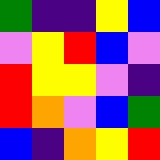[["green", "indigo", "indigo", "yellow", "blue"], ["violet", "yellow", "red", "blue", "violet"], ["red", "yellow", "yellow", "violet", "indigo"], ["red", "orange", "violet", "blue", "green"], ["blue", "indigo", "orange", "yellow", "red"]]